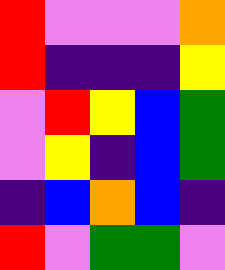[["red", "violet", "violet", "violet", "orange"], ["red", "indigo", "indigo", "indigo", "yellow"], ["violet", "red", "yellow", "blue", "green"], ["violet", "yellow", "indigo", "blue", "green"], ["indigo", "blue", "orange", "blue", "indigo"], ["red", "violet", "green", "green", "violet"]]